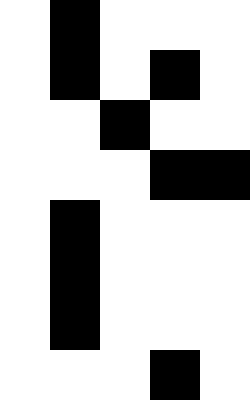[["white", "black", "white", "white", "white"], ["white", "black", "white", "black", "white"], ["white", "white", "black", "white", "white"], ["white", "white", "white", "black", "black"], ["white", "black", "white", "white", "white"], ["white", "black", "white", "white", "white"], ["white", "black", "white", "white", "white"], ["white", "white", "white", "black", "white"]]